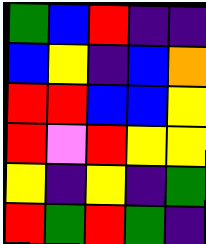[["green", "blue", "red", "indigo", "indigo"], ["blue", "yellow", "indigo", "blue", "orange"], ["red", "red", "blue", "blue", "yellow"], ["red", "violet", "red", "yellow", "yellow"], ["yellow", "indigo", "yellow", "indigo", "green"], ["red", "green", "red", "green", "indigo"]]